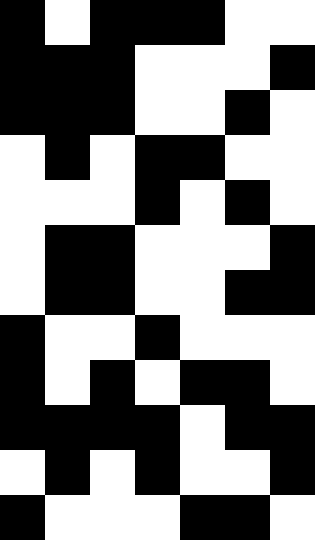[["black", "white", "black", "black", "black", "white", "white"], ["black", "black", "black", "white", "white", "white", "black"], ["black", "black", "black", "white", "white", "black", "white"], ["white", "black", "white", "black", "black", "white", "white"], ["white", "white", "white", "black", "white", "black", "white"], ["white", "black", "black", "white", "white", "white", "black"], ["white", "black", "black", "white", "white", "black", "black"], ["black", "white", "white", "black", "white", "white", "white"], ["black", "white", "black", "white", "black", "black", "white"], ["black", "black", "black", "black", "white", "black", "black"], ["white", "black", "white", "black", "white", "white", "black"], ["black", "white", "white", "white", "black", "black", "white"]]